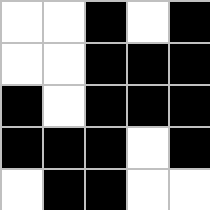[["white", "white", "black", "white", "black"], ["white", "white", "black", "black", "black"], ["black", "white", "black", "black", "black"], ["black", "black", "black", "white", "black"], ["white", "black", "black", "white", "white"]]